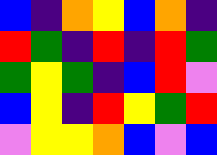[["blue", "indigo", "orange", "yellow", "blue", "orange", "indigo"], ["red", "green", "indigo", "red", "indigo", "red", "green"], ["green", "yellow", "green", "indigo", "blue", "red", "violet"], ["blue", "yellow", "indigo", "red", "yellow", "green", "red"], ["violet", "yellow", "yellow", "orange", "blue", "violet", "blue"]]